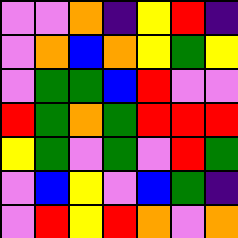[["violet", "violet", "orange", "indigo", "yellow", "red", "indigo"], ["violet", "orange", "blue", "orange", "yellow", "green", "yellow"], ["violet", "green", "green", "blue", "red", "violet", "violet"], ["red", "green", "orange", "green", "red", "red", "red"], ["yellow", "green", "violet", "green", "violet", "red", "green"], ["violet", "blue", "yellow", "violet", "blue", "green", "indigo"], ["violet", "red", "yellow", "red", "orange", "violet", "orange"]]